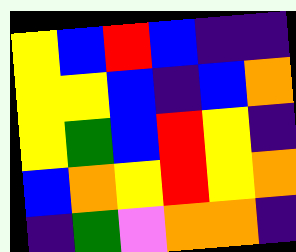[["yellow", "blue", "red", "blue", "indigo", "indigo"], ["yellow", "yellow", "blue", "indigo", "blue", "orange"], ["yellow", "green", "blue", "red", "yellow", "indigo"], ["blue", "orange", "yellow", "red", "yellow", "orange"], ["indigo", "green", "violet", "orange", "orange", "indigo"]]